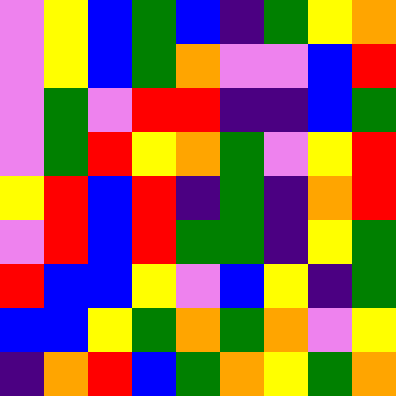[["violet", "yellow", "blue", "green", "blue", "indigo", "green", "yellow", "orange"], ["violet", "yellow", "blue", "green", "orange", "violet", "violet", "blue", "red"], ["violet", "green", "violet", "red", "red", "indigo", "indigo", "blue", "green"], ["violet", "green", "red", "yellow", "orange", "green", "violet", "yellow", "red"], ["yellow", "red", "blue", "red", "indigo", "green", "indigo", "orange", "red"], ["violet", "red", "blue", "red", "green", "green", "indigo", "yellow", "green"], ["red", "blue", "blue", "yellow", "violet", "blue", "yellow", "indigo", "green"], ["blue", "blue", "yellow", "green", "orange", "green", "orange", "violet", "yellow"], ["indigo", "orange", "red", "blue", "green", "orange", "yellow", "green", "orange"]]